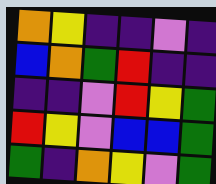[["orange", "yellow", "indigo", "indigo", "violet", "indigo"], ["blue", "orange", "green", "red", "indigo", "indigo"], ["indigo", "indigo", "violet", "red", "yellow", "green"], ["red", "yellow", "violet", "blue", "blue", "green"], ["green", "indigo", "orange", "yellow", "violet", "green"]]